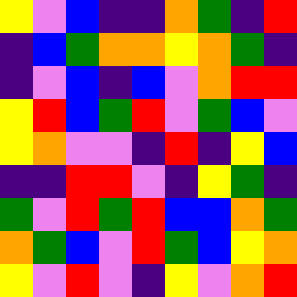[["yellow", "violet", "blue", "indigo", "indigo", "orange", "green", "indigo", "red"], ["indigo", "blue", "green", "orange", "orange", "yellow", "orange", "green", "indigo"], ["indigo", "violet", "blue", "indigo", "blue", "violet", "orange", "red", "red"], ["yellow", "red", "blue", "green", "red", "violet", "green", "blue", "violet"], ["yellow", "orange", "violet", "violet", "indigo", "red", "indigo", "yellow", "blue"], ["indigo", "indigo", "red", "red", "violet", "indigo", "yellow", "green", "indigo"], ["green", "violet", "red", "green", "red", "blue", "blue", "orange", "green"], ["orange", "green", "blue", "violet", "red", "green", "blue", "yellow", "orange"], ["yellow", "violet", "red", "violet", "indigo", "yellow", "violet", "orange", "red"]]